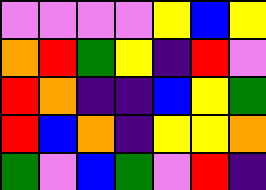[["violet", "violet", "violet", "violet", "yellow", "blue", "yellow"], ["orange", "red", "green", "yellow", "indigo", "red", "violet"], ["red", "orange", "indigo", "indigo", "blue", "yellow", "green"], ["red", "blue", "orange", "indigo", "yellow", "yellow", "orange"], ["green", "violet", "blue", "green", "violet", "red", "indigo"]]